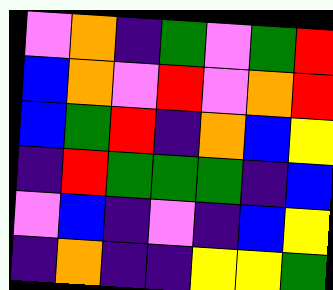[["violet", "orange", "indigo", "green", "violet", "green", "red"], ["blue", "orange", "violet", "red", "violet", "orange", "red"], ["blue", "green", "red", "indigo", "orange", "blue", "yellow"], ["indigo", "red", "green", "green", "green", "indigo", "blue"], ["violet", "blue", "indigo", "violet", "indigo", "blue", "yellow"], ["indigo", "orange", "indigo", "indigo", "yellow", "yellow", "green"]]